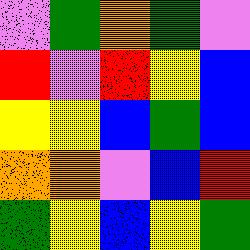[["violet", "green", "orange", "green", "violet"], ["red", "violet", "red", "yellow", "blue"], ["yellow", "yellow", "blue", "green", "blue"], ["orange", "orange", "violet", "blue", "red"], ["green", "yellow", "blue", "yellow", "green"]]